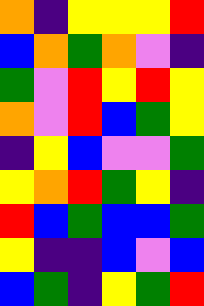[["orange", "indigo", "yellow", "yellow", "yellow", "red"], ["blue", "orange", "green", "orange", "violet", "indigo"], ["green", "violet", "red", "yellow", "red", "yellow"], ["orange", "violet", "red", "blue", "green", "yellow"], ["indigo", "yellow", "blue", "violet", "violet", "green"], ["yellow", "orange", "red", "green", "yellow", "indigo"], ["red", "blue", "green", "blue", "blue", "green"], ["yellow", "indigo", "indigo", "blue", "violet", "blue"], ["blue", "green", "indigo", "yellow", "green", "red"]]